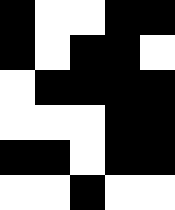[["black", "white", "white", "black", "black"], ["black", "white", "black", "black", "white"], ["white", "black", "black", "black", "black"], ["white", "white", "white", "black", "black"], ["black", "black", "white", "black", "black"], ["white", "white", "black", "white", "white"]]